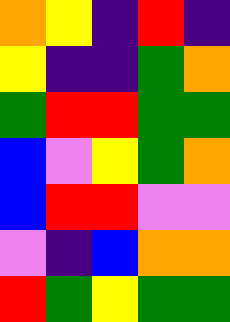[["orange", "yellow", "indigo", "red", "indigo"], ["yellow", "indigo", "indigo", "green", "orange"], ["green", "red", "red", "green", "green"], ["blue", "violet", "yellow", "green", "orange"], ["blue", "red", "red", "violet", "violet"], ["violet", "indigo", "blue", "orange", "orange"], ["red", "green", "yellow", "green", "green"]]